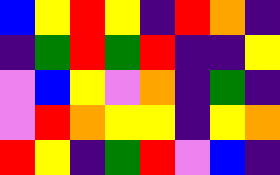[["blue", "yellow", "red", "yellow", "indigo", "red", "orange", "indigo"], ["indigo", "green", "red", "green", "red", "indigo", "indigo", "yellow"], ["violet", "blue", "yellow", "violet", "orange", "indigo", "green", "indigo"], ["violet", "red", "orange", "yellow", "yellow", "indigo", "yellow", "orange"], ["red", "yellow", "indigo", "green", "red", "violet", "blue", "indigo"]]